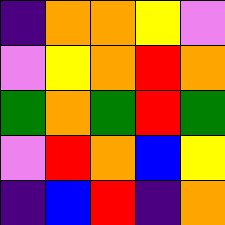[["indigo", "orange", "orange", "yellow", "violet"], ["violet", "yellow", "orange", "red", "orange"], ["green", "orange", "green", "red", "green"], ["violet", "red", "orange", "blue", "yellow"], ["indigo", "blue", "red", "indigo", "orange"]]